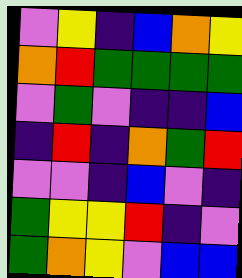[["violet", "yellow", "indigo", "blue", "orange", "yellow"], ["orange", "red", "green", "green", "green", "green"], ["violet", "green", "violet", "indigo", "indigo", "blue"], ["indigo", "red", "indigo", "orange", "green", "red"], ["violet", "violet", "indigo", "blue", "violet", "indigo"], ["green", "yellow", "yellow", "red", "indigo", "violet"], ["green", "orange", "yellow", "violet", "blue", "blue"]]